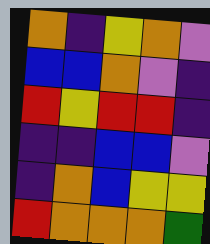[["orange", "indigo", "yellow", "orange", "violet"], ["blue", "blue", "orange", "violet", "indigo"], ["red", "yellow", "red", "red", "indigo"], ["indigo", "indigo", "blue", "blue", "violet"], ["indigo", "orange", "blue", "yellow", "yellow"], ["red", "orange", "orange", "orange", "green"]]